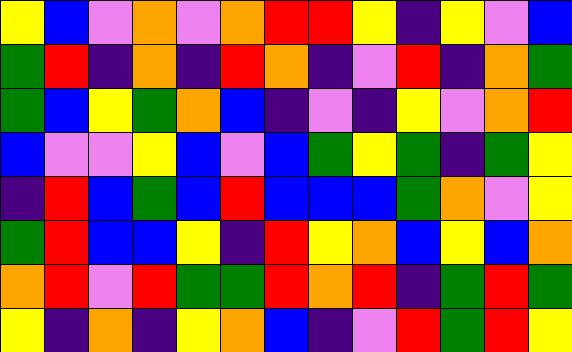[["yellow", "blue", "violet", "orange", "violet", "orange", "red", "red", "yellow", "indigo", "yellow", "violet", "blue"], ["green", "red", "indigo", "orange", "indigo", "red", "orange", "indigo", "violet", "red", "indigo", "orange", "green"], ["green", "blue", "yellow", "green", "orange", "blue", "indigo", "violet", "indigo", "yellow", "violet", "orange", "red"], ["blue", "violet", "violet", "yellow", "blue", "violet", "blue", "green", "yellow", "green", "indigo", "green", "yellow"], ["indigo", "red", "blue", "green", "blue", "red", "blue", "blue", "blue", "green", "orange", "violet", "yellow"], ["green", "red", "blue", "blue", "yellow", "indigo", "red", "yellow", "orange", "blue", "yellow", "blue", "orange"], ["orange", "red", "violet", "red", "green", "green", "red", "orange", "red", "indigo", "green", "red", "green"], ["yellow", "indigo", "orange", "indigo", "yellow", "orange", "blue", "indigo", "violet", "red", "green", "red", "yellow"]]